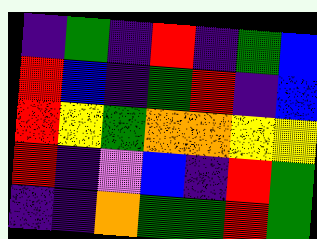[["indigo", "green", "indigo", "red", "indigo", "green", "blue"], ["red", "blue", "indigo", "green", "red", "indigo", "blue"], ["red", "yellow", "green", "orange", "orange", "yellow", "yellow"], ["red", "indigo", "violet", "blue", "indigo", "red", "green"], ["indigo", "indigo", "orange", "green", "green", "red", "green"]]